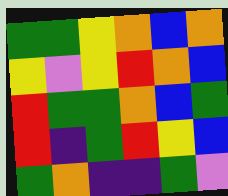[["green", "green", "yellow", "orange", "blue", "orange"], ["yellow", "violet", "yellow", "red", "orange", "blue"], ["red", "green", "green", "orange", "blue", "green"], ["red", "indigo", "green", "red", "yellow", "blue"], ["green", "orange", "indigo", "indigo", "green", "violet"]]